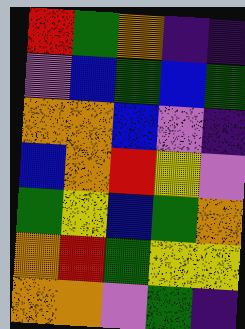[["red", "green", "orange", "indigo", "indigo"], ["violet", "blue", "green", "blue", "green"], ["orange", "orange", "blue", "violet", "indigo"], ["blue", "orange", "red", "yellow", "violet"], ["green", "yellow", "blue", "green", "orange"], ["orange", "red", "green", "yellow", "yellow"], ["orange", "orange", "violet", "green", "indigo"]]